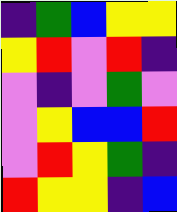[["indigo", "green", "blue", "yellow", "yellow"], ["yellow", "red", "violet", "red", "indigo"], ["violet", "indigo", "violet", "green", "violet"], ["violet", "yellow", "blue", "blue", "red"], ["violet", "red", "yellow", "green", "indigo"], ["red", "yellow", "yellow", "indigo", "blue"]]